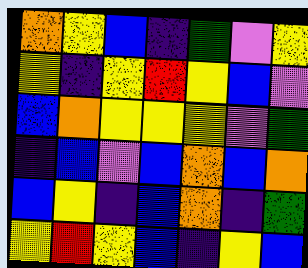[["orange", "yellow", "blue", "indigo", "green", "violet", "yellow"], ["yellow", "indigo", "yellow", "red", "yellow", "blue", "violet"], ["blue", "orange", "yellow", "yellow", "yellow", "violet", "green"], ["indigo", "blue", "violet", "blue", "orange", "blue", "orange"], ["blue", "yellow", "indigo", "blue", "orange", "indigo", "green"], ["yellow", "red", "yellow", "blue", "indigo", "yellow", "blue"]]